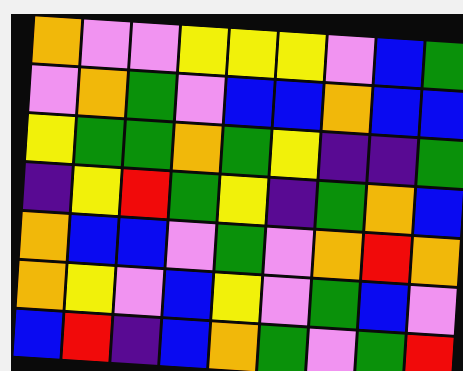[["orange", "violet", "violet", "yellow", "yellow", "yellow", "violet", "blue", "green"], ["violet", "orange", "green", "violet", "blue", "blue", "orange", "blue", "blue"], ["yellow", "green", "green", "orange", "green", "yellow", "indigo", "indigo", "green"], ["indigo", "yellow", "red", "green", "yellow", "indigo", "green", "orange", "blue"], ["orange", "blue", "blue", "violet", "green", "violet", "orange", "red", "orange"], ["orange", "yellow", "violet", "blue", "yellow", "violet", "green", "blue", "violet"], ["blue", "red", "indigo", "blue", "orange", "green", "violet", "green", "red"]]